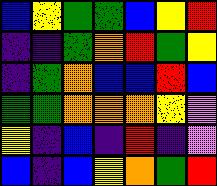[["blue", "yellow", "green", "green", "blue", "yellow", "red"], ["indigo", "indigo", "green", "orange", "red", "green", "yellow"], ["indigo", "green", "orange", "blue", "blue", "red", "blue"], ["green", "green", "orange", "orange", "orange", "yellow", "violet"], ["yellow", "indigo", "blue", "indigo", "red", "indigo", "violet"], ["blue", "indigo", "blue", "yellow", "orange", "green", "red"]]